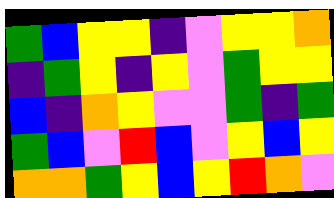[["green", "blue", "yellow", "yellow", "indigo", "violet", "yellow", "yellow", "orange"], ["indigo", "green", "yellow", "indigo", "yellow", "violet", "green", "yellow", "yellow"], ["blue", "indigo", "orange", "yellow", "violet", "violet", "green", "indigo", "green"], ["green", "blue", "violet", "red", "blue", "violet", "yellow", "blue", "yellow"], ["orange", "orange", "green", "yellow", "blue", "yellow", "red", "orange", "violet"]]